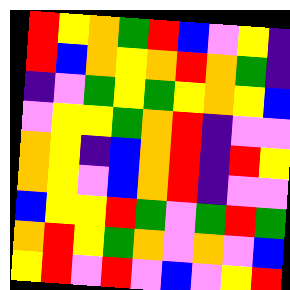[["red", "yellow", "orange", "green", "red", "blue", "violet", "yellow", "indigo"], ["red", "blue", "orange", "yellow", "orange", "red", "orange", "green", "indigo"], ["indigo", "violet", "green", "yellow", "green", "yellow", "orange", "yellow", "blue"], ["violet", "yellow", "yellow", "green", "orange", "red", "indigo", "violet", "violet"], ["orange", "yellow", "indigo", "blue", "orange", "red", "indigo", "red", "yellow"], ["orange", "yellow", "violet", "blue", "orange", "red", "indigo", "violet", "violet"], ["blue", "yellow", "yellow", "red", "green", "violet", "green", "red", "green"], ["orange", "red", "yellow", "green", "orange", "violet", "orange", "violet", "blue"], ["yellow", "red", "violet", "red", "violet", "blue", "violet", "yellow", "red"]]